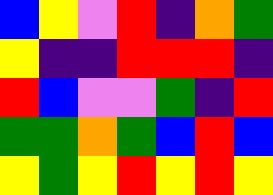[["blue", "yellow", "violet", "red", "indigo", "orange", "green"], ["yellow", "indigo", "indigo", "red", "red", "red", "indigo"], ["red", "blue", "violet", "violet", "green", "indigo", "red"], ["green", "green", "orange", "green", "blue", "red", "blue"], ["yellow", "green", "yellow", "red", "yellow", "red", "yellow"]]